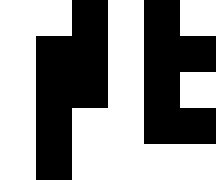[["white", "white", "black", "white", "black", "white"], ["white", "black", "black", "white", "black", "black"], ["white", "black", "black", "white", "black", "white"], ["white", "black", "white", "white", "black", "black"], ["white", "black", "white", "white", "white", "white"]]